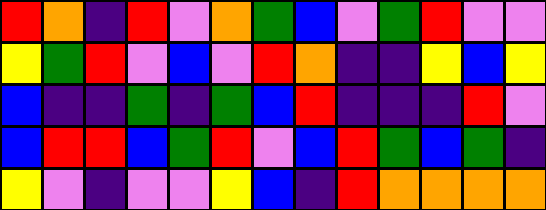[["red", "orange", "indigo", "red", "violet", "orange", "green", "blue", "violet", "green", "red", "violet", "violet"], ["yellow", "green", "red", "violet", "blue", "violet", "red", "orange", "indigo", "indigo", "yellow", "blue", "yellow"], ["blue", "indigo", "indigo", "green", "indigo", "green", "blue", "red", "indigo", "indigo", "indigo", "red", "violet"], ["blue", "red", "red", "blue", "green", "red", "violet", "blue", "red", "green", "blue", "green", "indigo"], ["yellow", "violet", "indigo", "violet", "violet", "yellow", "blue", "indigo", "red", "orange", "orange", "orange", "orange"]]